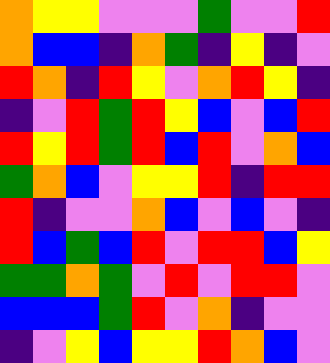[["orange", "yellow", "yellow", "violet", "violet", "violet", "green", "violet", "violet", "red"], ["orange", "blue", "blue", "indigo", "orange", "green", "indigo", "yellow", "indigo", "violet"], ["red", "orange", "indigo", "red", "yellow", "violet", "orange", "red", "yellow", "indigo"], ["indigo", "violet", "red", "green", "red", "yellow", "blue", "violet", "blue", "red"], ["red", "yellow", "red", "green", "red", "blue", "red", "violet", "orange", "blue"], ["green", "orange", "blue", "violet", "yellow", "yellow", "red", "indigo", "red", "red"], ["red", "indigo", "violet", "violet", "orange", "blue", "violet", "blue", "violet", "indigo"], ["red", "blue", "green", "blue", "red", "violet", "red", "red", "blue", "yellow"], ["green", "green", "orange", "green", "violet", "red", "violet", "red", "red", "violet"], ["blue", "blue", "blue", "green", "red", "violet", "orange", "indigo", "violet", "violet"], ["indigo", "violet", "yellow", "blue", "yellow", "yellow", "red", "orange", "blue", "violet"]]